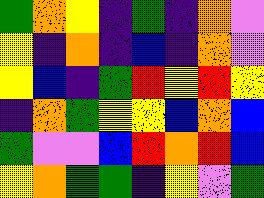[["green", "orange", "yellow", "indigo", "green", "indigo", "orange", "violet"], ["yellow", "indigo", "orange", "indigo", "blue", "indigo", "orange", "violet"], ["yellow", "blue", "indigo", "green", "red", "yellow", "red", "yellow"], ["indigo", "orange", "green", "yellow", "yellow", "blue", "orange", "blue"], ["green", "violet", "violet", "blue", "red", "orange", "red", "blue"], ["yellow", "orange", "green", "green", "indigo", "yellow", "violet", "green"]]